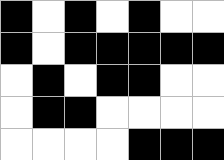[["black", "white", "black", "white", "black", "white", "white"], ["black", "white", "black", "black", "black", "black", "black"], ["white", "black", "white", "black", "black", "white", "white"], ["white", "black", "black", "white", "white", "white", "white"], ["white", "white", "white", "white", "black", "black", "black"]]